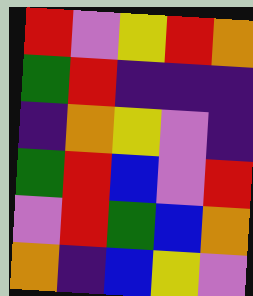[["red", "violet", "yellow", "red", "orange"], ["green", "red", "indigo", "indigo", "indigo"], ["indigo", "orange", "yellow", "violet", "indigo"], ["green", "red", "blue", "violet", "red"], ["violet", "red", "green", "blue", "orange"], ["orange", "indigo", "blue", "yellow", "violet"]]